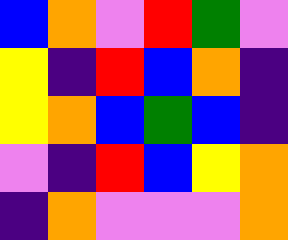[["blue", "orange", "violet", "red", "green", "violet"], ["yellow", "indigo", "red", "blue", "orange", "indigo"], ["yellow", "orange", "blue", "green", "blue", "indigo"], ["violet", "indigo", "red", "blue", "yellow", "orange"], ["indigo", "orange", "violet", "violet", "violet", "orange"]]